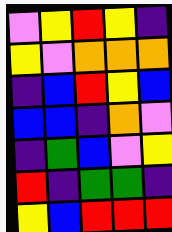[["violet", "yellow", "red", "yellow", "indigo"], ["yellow", "violet", "orange", "orange", "orange"], ["indigo", "blue", "red", "yellow", "blue"], ["blue", "blue", "indigo", "orange", "violet"], ["indigo", "green", "blue", "violet", "yellow"], ["red", "indigo", "green", "green", "indigo"], ["yellow", "blue", "red", "red", "red"]]